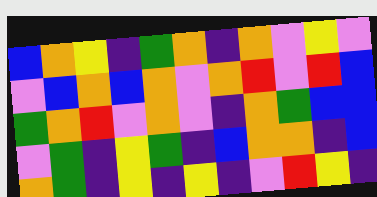[["blue", "orange", "yellow", "indigo", "green", "orange", "indigo", "orange", "violet", "yellow", "violet"], ["violet", "blue", "orange", "blue", "orange", "violet", "orange", "red", "violet", "red", "blue"], ["green", "orange", "red", "violet", "orange", "violet", "indigo", "orange", "green", "blue", "blue"], ["violet", "green", "indigo", "yellow", "green", "indigo", "blue", "orange", "orange", "indigo", "blue"], ["orange", "green", "indigo", "yellow", "indigo", "yellow", "indigo", "violet", "red", "yellow", "indigo"]]